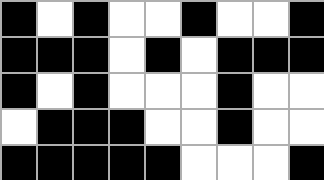[["black", "white", "black", "white", "white", "black", "white", "white", "black"], ["black", "black", "black", "white", "black", "white", "black", "black", "black"], ["black", "white", "black", "white", "white", "white", "black", "white", "white"], ["white", "black", "black", "black", "white", "white", "black", "white", "white"], ["black", "black", "black", "black", "black", "white", "white", "white", "black"]]